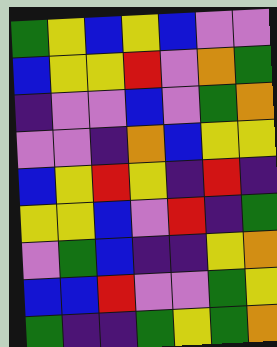[["green", "yellow", "blue", "yellow", "blue", "violet", "violet"], ["blue", "yellow", "yellow", "red", "violet", "orange", "green"], ["indigo", "violet", "violet", "blue", "violet", "green", "orange"], ["violet", "violet", "indigo", "orange", "blue", "yellow", "yellow"], ["blue", "yellow", "red", "yellow", "indigo", "red", "indigo"], ["yellow", "yellow", "blue", "violet", "red", "indigo", "green"], ["violet", "green", "blue", "indigo", "indigo", "yellow", "orange"], ["blue", "blue", "red", "violet", "violet", "green", "yellow"], ["green", "indigo", "indigo", "green", "yellow", "green", "orange"]]